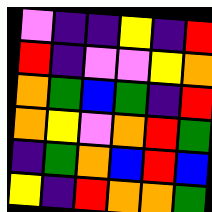[["violet", "indigo", "indigo", "yellow", "indigo", "red"], ["red", "indigo", "violet", "violet", "yellow", "orange"], ["orange", "green", "blue", "green", "indigo", "red"], ["orange", "yellow", "violet", "orange", "red", "green"], ["indigo", "green", "orange", "blue", "red", "blue"], ["yellow", "indigo", "red", "orange", "orange", "green"]]